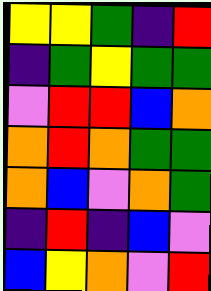[["yellow", "yellow", "green", "indigo", "red"], ["indigo", "green", "yellow", "green", "green"], ["violet", "red", "red", "blue", "orange"], ["orange", "red", "orange", "green", "green"], ["orange", "blue", "violet", "orange", "green"], ["indigo", "red", "indigo", "blue", "violet"], ["blue", "yellow", "orange", "violet", "red"]]